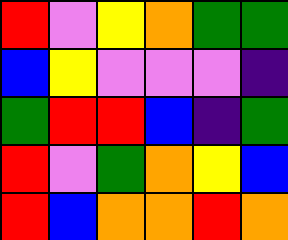[["red", "violet", "yellow", "orange", "green", "green"], ["blue", "yellow", "violet", "violet", "violet", "indigo"], ["green", "red", "red", "blue", "indigo", "green"], ["red", "violet", "green", "orange", "yellow", "blue"], ["red", "blue", "orange", "orange", "red", "orange"]]